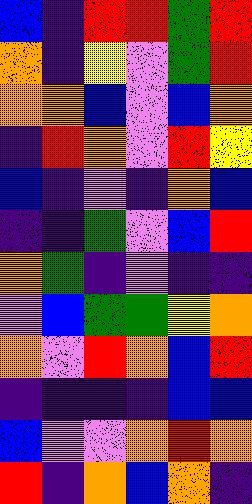[["blue", "indigo", "red", "red", "green", "red"], ["orange", "indigo", "yellow", "violet", "green", "red"], ["orange", "orange", "blue", "violet", "blue", "orange"], ["indigo", "red", "orange", "violet", "red", "yellow"], ["blue", "indigo", "violet", "indigo", "orange", "blue"], ["indigo", "indigo", "green", "violet", "blue", "red"], ["orange", "green", "indigo", "violet", "indigo", "indigo"], ["violet", "blue", "green", "green", "yellow", "orange"], ["orange", "violet", "red", "orange", "blue", "red"], ["indigo", "indigo", "indigo", "indigo", "blue", "blue"], ["blue", "violet", "violet", "orange", "red", "orange"], ["red", "indigo", "orange", "blue", "orange", "indigo"]]